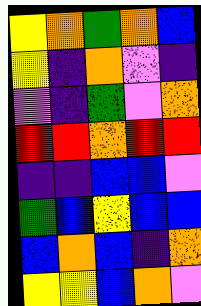[["yellow", "orange", "green", "orange", "blue"], ["yellow", "indigo", "orange", "violet", "indigo"], ["violet", "indigo", "green", "violet", "orange"], ["red", "red", "orange", "red", "red"], ["indigo", "indigo", "blue", "blue", "violet"], ["green", "blue", "yellow", "blue", "blue"], ["blue", "orange", "blue", "indigo", "orange"], ["yellow", "yellow", "blue", "orange", "violet"]]